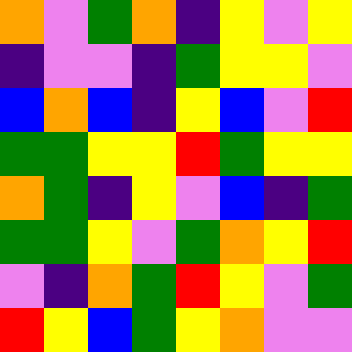[["orange", "violet", "green", "orange", "indigo", "yellow", "violet", "yellow"], ["indigo", "violet", "violet", "indigo", "green", "yellow", "yellow", "violet"], ["blue", "orange", "blue", "indigo", "yellow", "blue", "violet", "red"], ["green", "green", "yellow", "yellow", "red", "green", "yellow", "yellow"], ["orange", "green", "indigo", "yellow", "violet", "blue", "indigo", "green"], ["green", "green", "yellow", "violet", "green", "orange", "yellow", "red"], ["violet", "indigo", "orange", "green", "red", "yellow", "violet", "green"], ["red", "yellow", "blue", "green", "yellow", "orange", "violet", "violet"]]